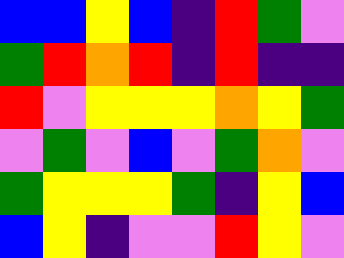[["blue", "blue", "yellow", "blue", "indigo", "red", "green", "violet"], ["green", "red", "orange", "red", "indigo", "red", "indigo", "indigo"], ["red", "violet", "yellow", "yellow", "yellow", "orange", "yellow", "green"], ["violet", "green", "violet", "blue", "violet", "green", "orange", "violet"], ["green", "yellow", "yellow", "yellow", "green", "indigo", "yellow", "blue"], ["blue", "yellow", "indigo", "violet", "violet", "red", "yellow", "violet"]]